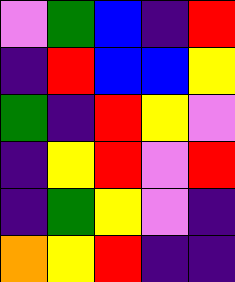[["violet", "green", "blue", "indigo", "red"], ["indigo", "red", "blue", "blue", "yellow"], ["green", "indigo", "red", "yellow", "violet"], ["indigo", "yellow", "red", "violet", "red"], ["indigo", "green", "yellow", "violet", "indigo"], ["orange", "yellow", "red", "indigo", "indigo"]]